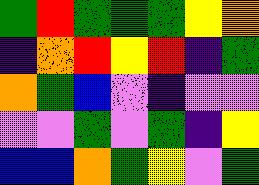[["green", "red", "green", "green", "green", "yellow", "orange"], ["indigo", "orange", "red", "yellow", "red", "indigo", "green"], ["orange", "green", "blue", "violet", "indigo", "violet", "violet"], ["violet", "violet", "green", "violet", "green", "indigo", "yellow"], ["blue", "blue", "orange", "green", "yellow", "violet", "green"]]